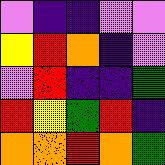[["violet", "indigo", "indigo", "violet", "violet"], ["yellow", "red", "orange", "indigo", "violet"], ["violet", "red", "indigo", "indigo", "green"], ["red", "yellow", "green", "red", "indigo"], ["orange", "orange", "red", "orange", "green"]]